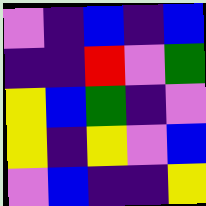[["violet", "indigo", "blue", "indigo", "blue"], ["indigo", "indigo", "red", "violet", "green"], ["yellow", "blue", "green", "indigo", "violet"], ["yellow", "indigo", "yellow", "violet", "blue"], ["violet", "blue", "indigo", "indigo", "yellow"]]